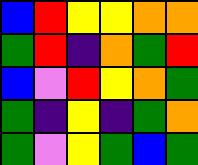[["blue", "red", "yellow", "yellow", "orange", "orange"], ["green", "red", "indigo", "orange", "green", "red"], ["blue", "violet", "red", "yellow", "orange", "green"], ["green", "indigo", "yellow", "indigo", "green", "orange"], ["green", "violet", "yellow", "green", "blue", "green"]]